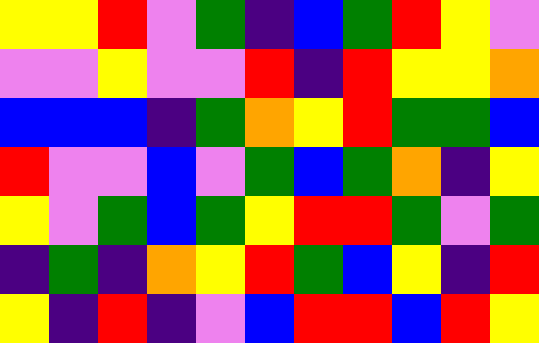[["yellow", "yellow", "red", "violet", "green", "indigo", "blue", "green", "red", "yellow", "violet"], ["violet", "violet", "yellow", "violet", "violet", "red", "indigo", "red", "yellow", "yellow", "orange"], ["blue", "blue", "blue", "indigo", "green", "orange", "yellow", "red", "green", "green", "blue"], ["red", "violet", "violet", "blue", "violet", "green", "blue", "green", "orange", "indigo", "yellow"], ["yellow", "violet", "green", "blue", "green", "yellow", "red", "red", "green", "violet", "green"], ["indigo", "green", "indigo", "orange", "yellow", "red", "green", "blue", "yellow", "indigo", "red"], ["yellow", "indigo", "red", "indigo", "violet", "blue", "red", "red", "blue", "red", "yellow"]]